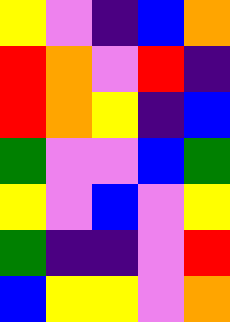[["yellow", "violet", "indigo", "blue", "orange"], ["red", "orange", "violet", "red", "indigo"], ["red", "orange", "yellow", "indigo", "blue"], ["green", "violet", "violet", "blue", "green"], ["yellow", "violet", "blue", "violet", "yellow"], ["green", "indigo", "indigo", "violet", "red"], ["blue", "yellow", "yellow", "violet", "orange"]]